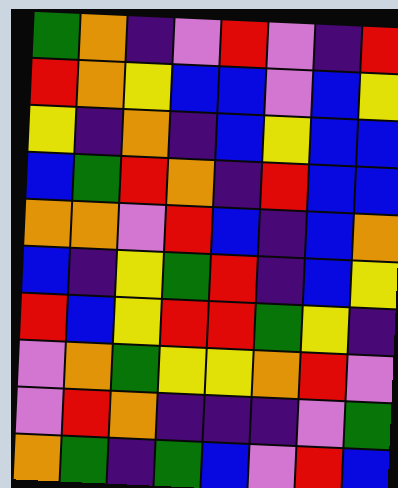[["green", "orange", "indigo", "violet", "red", "violet", "indigo", "red"], ["red", "orange", "yellow", "blue", "blue", "violet", "blue", "yellow"], ["yellow", "indigo", "orange", "indigo", "blue", "yellow", "blue", "blue"], ["blue", "green", "red", "orange", "indigo", "red", "blue", "blue"], ["orange", "orange", "violet", "red", "blue", "indigo", "blue", "orange"], ["blue", "indigo", "yellow", "green", "red", "indigo", "blue", "yellow"], ["red", "blue", "yellow", "red", "red", "green", "yellow", "indigo"], ["violet", "orange", "green", "yellow", "yellow", "orange", "red", "violet"], ["violet", "red", "orange", "indigo", "indigo", "indigo", "violet", "green"], ["orange", "green", "indigo", "green", "blue", "violet", "red", "blue"]]